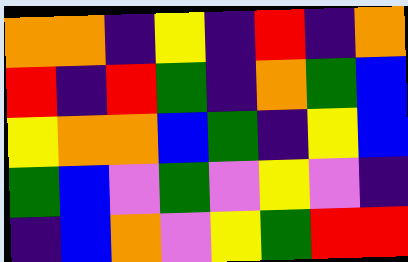[["orange", "orange", "indigo", "yellow", "indigo", "red", "indigo", "orange"], ["red", "indigo", "red", "green", "indigo", "orange", "green", "blue"], ["yellow", "orange", "orange", "blue", "green", "indigo", "yellow", "blue"], ["green", "blue", "violet", "green", "violet", "yellow", "violet", "indigo"], ["indigo", "blue", "orange", "violet", "yellow", "green", "red", "red"]]